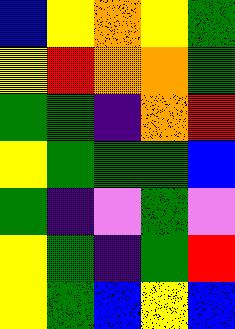[["blue", "yellow", "orange", "yellow", "green"], ["yellow", "red", "orange", "orange", "green"], ["green", "green", "indigo", "orange", "red"], ["yellow", "green", "green", "green", "blue"], ["green", "indigo", "violet", "green", "violet"], ["yellow", "green", "indigo", "green", "red"], ["yellow", "green", "blue", "yellow", "blue"]]